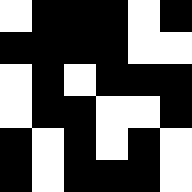[["white", "black", "black", "black", "white", "black"], ["black", "black", "black", "black", "white", "white"], ["white", "black", "white", "black", "black", "black"], ["white", "black", "black", "white", "white", "black"], ["black", "white", "black", "white", "black", "white"], ["black", "white", "black", "black", "black", "white"]]